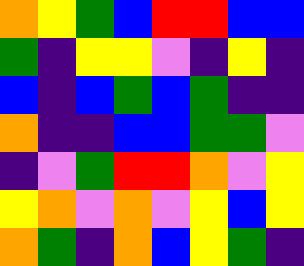[["orange", "yellow", "green", "blue", "red", "red", "blue", "blue"], ["green", "indigo", "yellow", "yellow", "violet", "indigo", "yellow", "indigo"], ["blue", "indigo", "blue", "green", "blue", "green", "indigo", "indigo"], ["orange", "indigo", "indigo", "blue", "blue", "green", "green", "violet"], ["indigo", "violet", "green", "red", "red", "orange", "violet", "yellow"], ["yellow", "orange", "violet", "orange", "violet", "yellow", "blue", "yellow"], ["orange", "green", "indigo", "orange", "blue", "yellow", "green", "indigo"]]